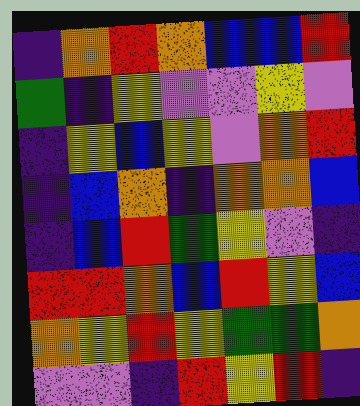[["indigo", "orange", "red", "orange", "blue", "blue", "red"], ["green", "indigo", "yellow", "violet", "violet", "yellow", "violet"], ["indigo", "yellow", "blue", "yellow", "violet", "orange", "red"], ["indigo", "blue", "orange", "indigo", "orange", "orange", "blue"], ["indigo", "blue", "red", "green", "yellow", "violet", "indigo"], ["red", "red", "orange", "blue", "red", "yellow", "blue"], ["orange", "yellow", "red", "yellow", "green", "green", "orange"], ["violet", "violet", "indigo", "red", "yellow", "red", "indigo"]]